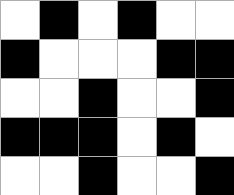[["white", "black", "white", "black", "white", "white"], ["black", "white", "white", "white", "black", "black"], ["white", "white", "black", "white", "white", "black"], ["black", "black", "black", "white", "black", "white"], ["white", "white", "black", "white", "white", "black"]]